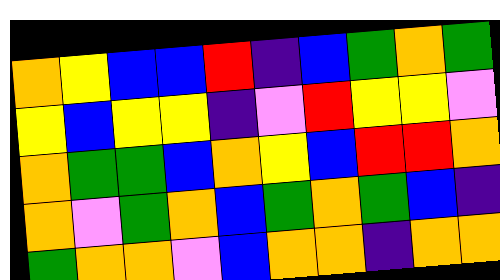[["orange", "yellow", "blue", "blue", "red", "indigo", "blue", "green", "orange", "green"], ["yellow", "blue", "yellow", "yellow", "indigo", "violet", "red", "yellow", "yellow", "violet"], ["orange", "green", "green", "blue", "orange", "yellow", "blue", "red", "red", "orange"], ["orange", "violet", "green", "orange", "blue", "green", "orange", "green", "blue", "indigo"], ["green", "orange", "orange", "violet", "blue", "orange", "orange", "indigo", "orange", "orange"]]